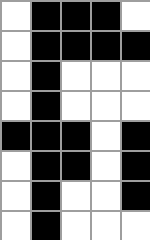[["white", "black", "black", "black", "white"], ["white", "black", "black", "black", "black"], ["white", "black", "white", "white", "white"], ["white", "black", "white", "white", "white"], ["black", "black", "black", "white", "black"], ["white", "black", "black", "white", "black"], ["white", "black", "white", "white", "black"], ["white", "black", "white", "white", "white"]]